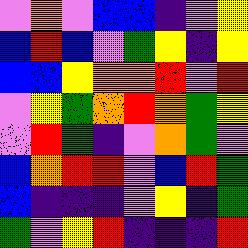[["violet", "orange", "violet", "blue", "blue", "indigo", "violet", "yellow"], ["blue", "red", "blue", "violet", "green", "yellow", "indigo", "yellow"], ["blue", "blue", "yellow", "orange", "orange", "red", "violet", "red"], ["violet", "yellow", "green", "orange", "red", "orange", "green", "yellow"], ["violet", "red", "green", "indigo", "violet", "orange", "green", "violet"], ["blue", "orange", "red", "red", "violet", "blue", "red", "green"], ["blue", "indigo", "indigo", "indigo", "violet", "yellow", "indigo", "green"], ["green", "violet", "yellow", "red", "indigo", "indigo", "indigo", "red"]]